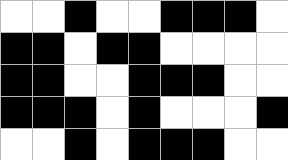[["white", "white", "black", "white", "white", "black", "black", "black", "white"], ["black", "black", "white", "black", "black", "white", "white", "white", "white"], ["black", "black", "white", "white", "black", "black", "black", "white", "white"], ["black", "black", "black", "white", "black", "white", "white", "white", "black"], ["white", "white", "black", "white", "black", "black", "black", "white", "white"]]